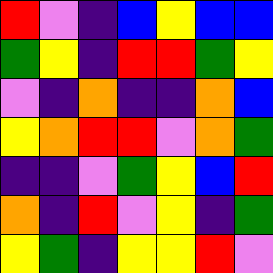[["red", "violet", "indigo", "blue", "yellow", "blue", "blue"], ["green", "yellow", "indigo", "red", "red", "green", "yellow"], ["violet", "indigo", "orange", "indigo", "indigo", "orange", "blue"], ["yellow", "orange", "red", "red", "violet", "orange", "green"], ["indigo", "indigo", "violet", "green", "yellow", "blue", "red"], ["orange", "indigo", "red", "violet", "yellow", "indigo", "green"], ["yellow", "green", "indigo", "yellow", "yellow", "red", "violet"]]